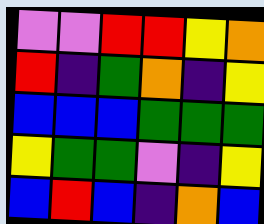[["violet", "violet", "red", "red", "yellow", "orange"], ["red", "indigo", "green", "orange", "indigo", "yellow"], ["blue", "blue", "blue", "green", "green", "green"], ["yellow", "green", "green", "violet", "indigo", "yellow"], ["blue", "red", "blue", "indigo", "orange", "blue"]]